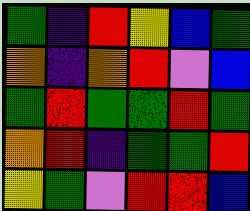[["green", "indigo", "red", "yellow", "blue", "green"], ["orange", "indigo", "orange", "red", "violet", "blue"], ["green", "red", "green", "green", "red", "green"], ["orange", "red", "indigo", "green", "green", "red"], ["yellow", "green", "violet", "red", "red", "blue"]]